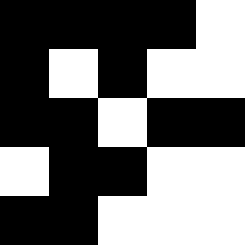[["black", "black", "black", "black", "white"], ["black", "white", "black", "white", "white"], ["black", "black", "white", "black", "black"], ["white", "black", "black", "white", "white"], ["black", "black", "white", "white", "white"]]